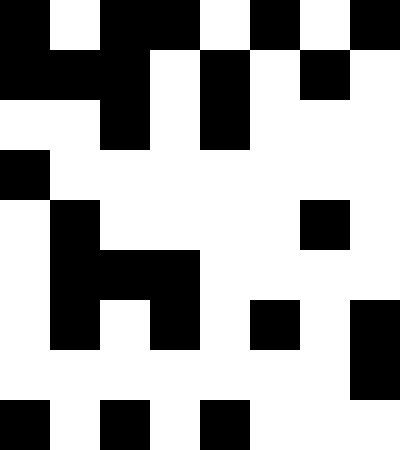[["black", "white", "black", "black", "white", "black", "white", "black"], ["black", "black", "black", "white", "black", "white", "black", "white"], ["white", "white", "black", "white", "black", "white", "white", "white"], ["black", "white", "white", "white", "white", "white", "white", "white"], ["white", "black", "white", "white", "white", "white", "black", "white"], ["white", "black", "black", "black", "white", "white", "white", "white"], ["white", "black", "white", "black", "white", "black", "white", "black"], ["white", "white", "white", "white", "white", "white", "white", "black"], ["black", "white", "black", "white", "black", "white", "white", "white"]]